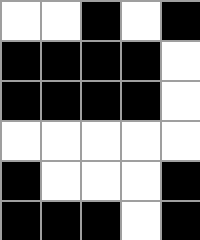[["white", "white", "black", "white", "black"], ["black", "black", "black", "black", "white"], ["black", "black", "black", "black", "white"], ["white", "white", "white", "white", "white"], ["black", "white", "white", "white", "black"], ["black", "black", "black", "white", "black"]]